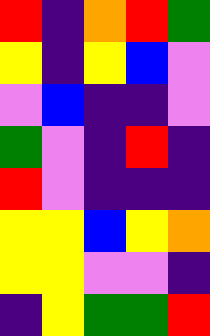[["red", "indigo", "orange", "red", "green"], ["yellow", "indigo", "yellow", "blue", "violet"], ["violet", "blue", "indigo", "indigo", "violet"], ["green", "violet", "indigo", "red", "indigo"], ["red", "violet", "indigo", "indigo", "indigo"], ["yellow", "yellow", "blue", "yellow", "orange"], ["yellow", "yellow", "violet", "violet", "indigo"], ["indigo", "yellow", "green", "green", "red"]]